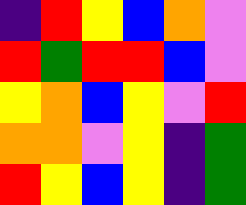[["indigo", "red", "yellow", "blue", "orange", "violet"], ["red", "green", "red", "red", "blue", "violet"], ["yellow", "orange", "blue", "yellow", "violet", "red"], ["orange", "orange", "violet", "yellow", "indigo", "green"], ["red", "yellow", "blue", "yellow", "indigo", "green"]]